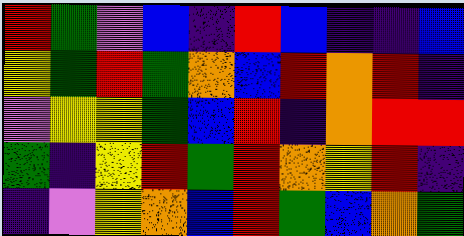[["red", "green", "violet", "blue", "indigo", "red", "blue", "indigo", "indigo", "blue"], ["yellow", "green", "red", "green", "orange", "blue", "red", "orange", "red", "indigo"], ["violet", "yellow", "yellow", "green", "blue", "red", "indigo", "orange", "red", "red"], ["green", "indigo", "yellow", "red", "green", "red", "orange", "yellow", "red", "indigo"], ["indigo", "violet", "yellow", "orange", "blue", "red", "green", "blue", "orange", "green"]]